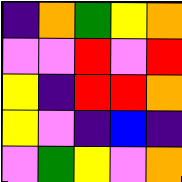[["indigo", "orange", "green", "yellow", "orange"], ["violet", "violet", "red", "violet", "red"], ["yellow", "indigo", "red", "red", "orange"], ["yellow", "violet", "indigo", "blue", "indigo"], ["violet", "green", "yellow", "violet", "orange"]]